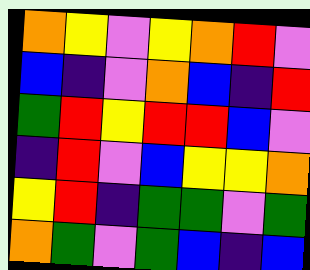[["orange", "yellow", "violet", "yellow", "orange", "red", "violet"], ["blue", "indigo", "violet", "orange", "blue", "indigo", "red"], ["green", "red", "yellow", "red", "red", "blue", "violet"], ["indigo", "red", "violet", "blue", "yellow", "yellow", "orange"], ["yellow", "red", "indigo", "green", "green", "violet", "green"], ["orange", "green", "violet", "green", "blue", "indigo", "blue"]]